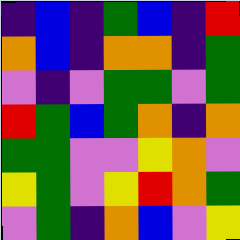[["indigo", "blue", "indigo", "green", "blue", "indigo", "red"], ["orange", "blue", "indigo", "orange", "orange", "indigo", "green"], ["violet", "indigo", "violet", "green", "green", "violet", "green"], ["red", "green", "blue", "green", "orange", "indigo", "orange"], ["green", "green", "violet", "violet", "yellow", "orange", "violet"], ["yellow", "green", "violet", "yellow", "red", "orange", "green"], ["violet", "green", "indigo", "orange", "blue", "violet", "yellow"]]